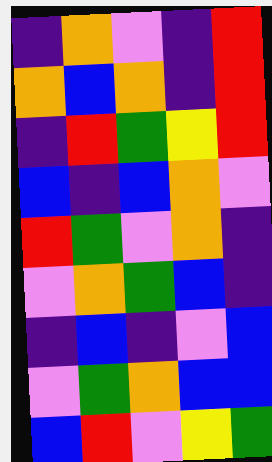[["indigo", "orange", "violet", "indigo", "red"], ["orange", "blue", "orange", "indigo", "red"], ["indigo", "red", "green", "yellow", "red"], ["blue", "indigo", "blue", "orange", "violet"], ["red", "green", "violet", "orange", "indigo"], ["violet", "orange", "green", "blue", "indigo"], ["indigo", "blue", "indigo", "violet", "blue"], ["violet", "green", "orange", "blue", "blue"], ["blue", "red", "violet", "yellow", "green"]]